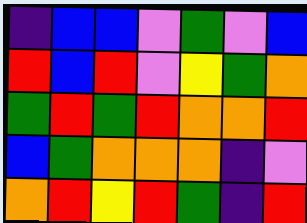[["indigo", "blue", "blue", "violet", "green", "violet", "blue"], ["red", "blue", "red", "violet", "yellow", "green", "orange"], ["green", "red", "green", "red", "orange", "orange", "red"], ["blue", "green", "orange", "orange", "orange", "indigo", "violet"], ["orange", "red", "yellow", "red", "green", "indigo", "red"]]